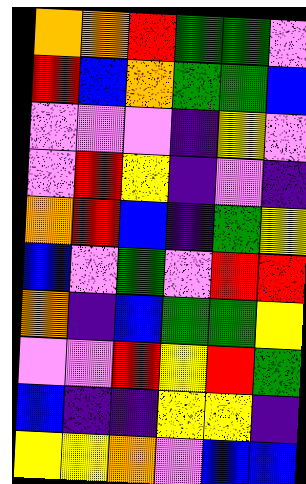[["orange", "orange", "red", "green", "green", "violet"], ["red", "blue", "orange", "green", "green", "blue"], ["violet", "violet", "violet", "indigo", "yellow", "violet"], ["violet", "red", "yellow", "indigo", "violet", "indigo"], ["orange", "red", "blue", "indigo", "green", "yellow"], ["blue", "violet", "green", "violet", "red", "red"], ["orange", "indigo", "blue", "green", "green", "yellow"], ["violet", "violet", "red", "yellow", "red", "green"], ["blue", "indigo", "indigo", "yellow", "yellow", "indigo"], ["yellow", "yellow", "orange", "violet", "blue", "blue"]]